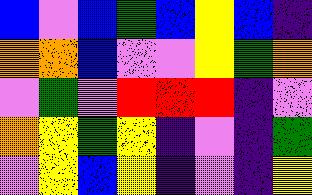[["blue", "violet", "blue", "green", "blue", "yellow", "blue", "indigo"], ["orange", "orange", "blue", "violet", "violet", "yellow", "green", "orange"], ["violet", "green", "violet", "red", "red", "red", "indigo", "violet"], ["orange", "yellow", "green", "yellow", "indigo", "violet", "indigo", "green"], ["violet", "yellow", "blue", "yellow", "indigo", "violet", "indigo", "yellow"]]